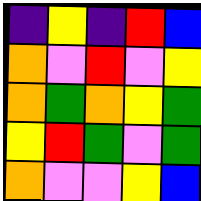[["indigo", "yellow", "indigo", "red", "blue"], ["orange", "violet", "red", "violet", "yellow"], ["orange", "green", "orange", "yellow", "green"], ["yellow", "red", "green", "violet", "green"], ["orange", "violet", "violet", "yellow", "blue"]]